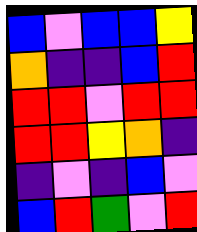[["blue", "violet", "blue", "blue", "yellow"], ["orange", "indigo", "indigo", "blue", "red"], ["red", "red", "violet", "red", "red"], ["red", "red", "yellow", "orange", "indigo"], ["indigo", "violet", "indigo", "blue", "violet"], ["blue", "red", "green", "violet", "red"]]